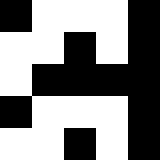[["black", "white", "white", "white", "black"], ["white", "white", "black", "white", "black"], ["white", "black", "black", "black", "black"], ["black", "white", "white", "white", "black"], ["white", "white", "black", "white", "black"]]